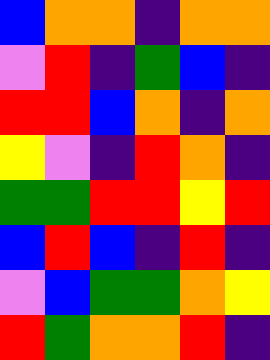[["blue", "orange", "orange", "indigo", "orange", "orange"], ["violet", "red", "indigo", "green", "blue", "indigo"], ["red", "red", "blue", "orange", "indigo", "orange"], ["yellow", "violet", "indigo", "red", "orange", "indigo"], ["green", "green", "red", "red", "yellow", "red"], ["blue", "red", "blue", "indigo", "red", "indigo"], ["violet", "blue", "green", "green", "orange", "yellow"], ["red", "green", "orange", "orange", "red", "indigo"]]